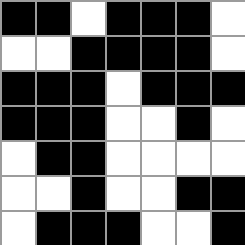[["black", "black", "white", "black", "black", "black", "white"], ["white", "white", "black", "black", "black", "black", "white"], ["black", "black", "black", "white", "black", "black", "black"], ["black", "black", "black", "white", "white", "black", "white"], ["white", "black", "black", "white", "white", "white", "white"], ["white", "white", "black", "white", "white", "black", "black"], ["white", "black", "black", "black", "white", "white", "black"]]